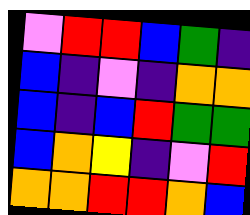[["violet", "red", "red", "blue", "green", "indigo"], ["blue", "indigo", "violet", "indigo", "orange", "orange"], ["blue", "indigo", "blue", "red", "green", "green"], ["blue", "orange", "yellow", "indigo", "violet", "red"], ["orange", "orange", "red", "red", "orange", "blue"]]